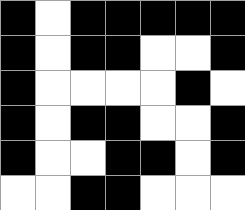[["black", "white", "black", "black", "black", "black", "black"], ["black", "white", "black", "black", "white", "white", "black"], ["black", "white", "white", "white", "white", "black", "white"], ["black", "white", "black", "black", "white", "white", "black"], ["black", "white", "white", "black", "black", "white", "black"], ["white", "white", "black", "black", "white", "white", "white"]]